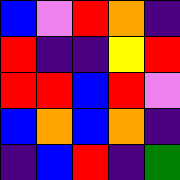[["blue", "violet", "red", "orange", "indigo"], ["red", "indigo", "indigo", "yellow", "red"], ["red", "red", "blue", "red", "violet"], ["blue", "orange", "blue", "orange", "indigo"], ["indigo", "blue", "red", "indigo", "green"]]